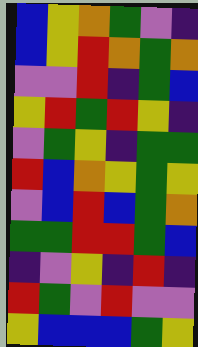[["blue", "yellow", "orange", "green", "violet", "indigo"], ["blue", "yellow", "red", "orange", "green", "orange"], ["violet", "violet", "red", "indigo", "green", "blue"], ["yellow", "red", "green", "red", "yellow", "indigo"], ["violet", "green", "yellow", "indigo", "green", "green"], ["red", "blue", "orange", "yellow", "green", "yellow"], ["violet", "blue", "red", "blue", "green", "orange"], ["green", "green", "red", "red", "green", "blue"], ["indigo", "violet", "yellow", "indigo", "red", "indigo"], ["red", "green", "violet", "red", "violet", "violet"], ["yellow", "blue", "blue", "blue", "green", "yellow"]]